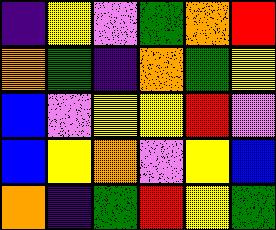[["indigo", "yellow", "violet", "green", "orange", "red"], ["orange", "green", "indigo", "orange", "green", "yellow"], ["blue", "violet", "yellow", "yellow", "red", "violet"], ["blue", "yellow", "orange", "violet", "yellow", "blue"], ["orange", "indigo", "green", "red", "yellow", "green"]]